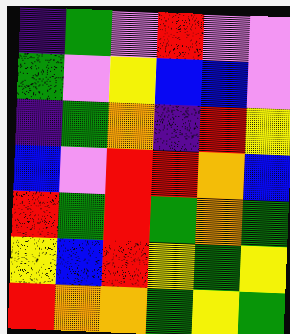[["indigo", "green", "violet", "red", "violet", "violet"], ["green", "violet", "yellow", "blue", "blue", "violet"], ["indigo", "green", "orange", "indigo", "red", "yellow"], ["blue", "violet", "red", "red", "orange", "blue"], ["red", "green", "red", "green", "orange", "green"], ["yellow", "blue", "red", "yellow", "green", "yellow"], ["red", "orange", "orange", "green", "yellow", "green"]]